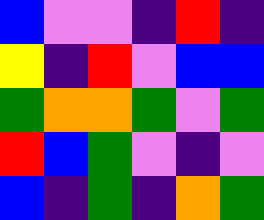[["blue", "violet", "violet", "indigo", "red", "indigo"], ["yellow", "indigo", "red", "violet", "blue", "blue"], ["green", "orange", "orange", "green", "violet", "green"], ["red", "blue", "green", "violet", "indigo", "violet"], ["blue", "indigo", "green", "indigo", "orange", "green"]]